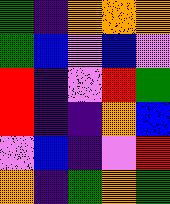[["green", "indigo", "orange", "orange", "orange"], ["green", "blue", "violet", "blue", "violet"], ["red", "indigo", "violet", "red", "green"], ["red", "indigo", "indigo", "orange", "blue"], ["violet", "blue", "indigo", "violet", "red"], ["orange", "indigo", "green", "orange", "green"]]